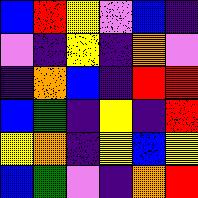[["blue", "red", "yellow", "violet", "blue", "indigo"], ["violet", "indigo", "yellow", "indigo", "orange", "violet"], ["indigo", "orange", "blue", "indigo", "red", "red"], ["blue", "green", "indigo", "yellow", "indigo", "red"], ["yellow", "orange", "indigo", "yellow", "blue", "yellow"], ["blue", "green", "violet", "indigo", "orange", "red"]]